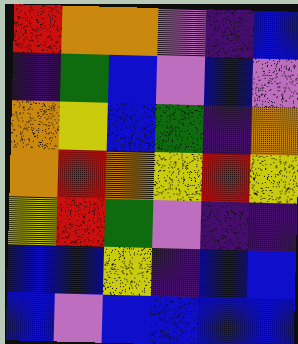[["red", "orange", "orange", "violet", "indigo", "blue"], ["indigo", "green", "blue", "violet", "blue", "violet"], ["orange", "yellow", "blue", "green", "indigo", "orange"], ["orange", "red", "orange", "yellow", "red", "yellow"], ["yellow", "red", "green", "violet", "indigo", "indigo"], ["blue", "blue", "yellow", "indigo", "blue", "blue"], ["blue", "violet", "blue", "blue", "blue", "blue"]]